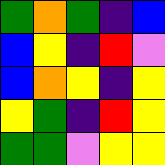[["green", "orange", "green", "indigo", "blue"], ["blue", "yellow", "indigo", "red", "violet"], ["blue", "orange", "yellow", "indigo", "yellow"], ["yellow", "green", "indigo", "red", "yellow"], ["green", "green", "violet", "yellow", "yellow"]]